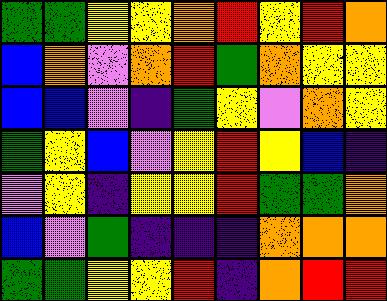[["green", "green", "yellow", "yellow", "orange", "red", "yellow", "red", "orange"], ["blue", "orange", "violet", "orange", "red", "green", "orange", "yellow", "yellow"], ["blue", "blue", "violet", "indigo", "green", "yellow", "violet", "orange", "yellow"], ["green", "yellow", "blue", "violet", "yellow", "red", "yellow", "blue", "indigo"], ["violet", "yellow", "indigo", "yellow", "yellow", "red", "green", "green", "orange"], ["blue", "violet", "green", "indigo", "indigo", "indigo", "orange", "orange", "orange"], ["green", "green", "yellow", "yellow", "red", "indigo", "orange", "red", "red"]]